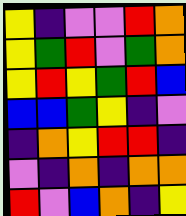[["yellow", "indigo", "violet", "violet", "red", "orange"], ["yellow", "green", "red", "violet", "green", "orange"], ["yellow", "red", "yellow", "green", "red", "blue"], ["blue", "blue", "green", "yellow", "indigo", "violet"], ["indigo", "orange", "yellow", "red", "red", "indigo"], ["violet", "indigo", "orange", "indigo", "orange", "orange"], ["red", "violet", "blue", "orange", "indigo", "yellow"]]